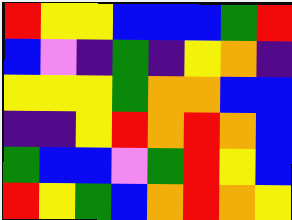[["red", "yellow", "yellow", "blue", "blue", "blue", "green", "red"], ["blue", "violet", "indigo", "green", "indigo", "yellow", "orange", "indigo"], ["yellow", "yellow", "yellow", "green", "orange", "orange", "blue", "blue"], ["indigo", "indigo", "yellow", "red", "orange", "red", "orange", "blue"], ["green", "blue", "blue", "violet", "green", "red", "yellow", "blue"], ["red", "yellow", "green", "blue", "orange", "red", "orange", "yellow"]]